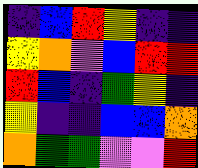[["indigo", "blue", "red", "yellow", "indigo", "indigo"], ["yellow", "orange", "violet", "blue", "red", "red"], ["red", "blue", "indigo", "green", "yellow", "indigo"], ["yellow", "indigo", "indigo", "blue", "blue", "orange"], ["orange", "green", "green", "violet", "violet", "red"]]